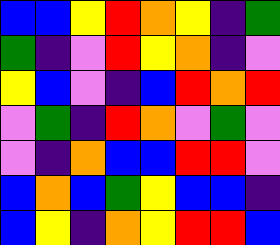[["blue", "blue", "yellow", "red", "orange", "yellow", "indigo", "green"], ["green", "indigo", "violet", "red", "yellow", "orange", "indigo", "violet"], ["yellow", "blue", "violet", "indigo", "blue", "red", "orange", "red"], ["violet", "green", "indigo", "red", "orange", "violet", "green", "violet"], ["violet", "indigo", "orange", "blue", "blue", "red", "red", "violet"], ["blue", "orange", "blue", "green", "yellow", "blue", "blue", "indigo"], ["blue", "yellow", "indigo", "orange", "yellow", "red", "red", "blue"]]